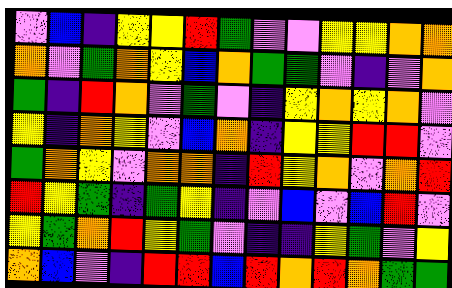[["violet", "blue", "indigo", "yellow", "yellow", "red", "green", "violet", "violet", "yellow", "yellow", "orange", "orange"], ["orange", "violet", "green", "orange", "yellow", "blue", "orange", "green", "green", "violet", "indigo", "violet", "orange"], ["green", "indigo", "red", "orange", "violet", "green", "violet", "indigo", "yellow", "orange", "yellow", "orange", "violet"], ["yellow", "indigo", "orange", "yellow", "violet", "blue", "orange", "indigo", "yellow", "yellow", "red", "red", "violet"], ["green", "orange", "yellow", "violet", "orange", "orange", "indigo", "red", "yellow", "orange", "violet", "orange", "red"], ["red", "yellow", "green", "indigo", "green", "yellow", "indigo", "violet", "blue", "violet", "blue", "red", "violet"], ["yellow", "green", "orange", "red", "yellow", "green", "violet", "indigo", "indigo", "yellow", "green", "violet", "yellow"], ["orange", "blue", "violet", "indigo", "red", "red", "blue", "red", "orange", "red", "orange", "green", "green"]]